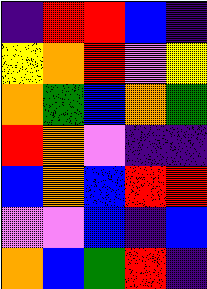[["indigo", "red", "red", "blue", "indigo"], ["yellow", "orange", "red", "violet", "yellow"], ["orange", "green", "blue", "orange", "green"], ["red", "orange", "violet", "indigo", "indigo"], ["blue", "orange", "blue", "red", "red"], ["violet", "violet", "blue", "indigo", "blue"], ["orange", "blue", "green", "red", "indigo"]]